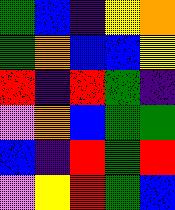[["green", "blue", "indigo", "yellow", "orange"], ["green", "orange", "blue", "blue", "yellow"], ["red", "indigo", "red", "green", "indigo"], ["violet", "orange", "blue", "green", "green"], ["blue", "indigo", "red", "green", "red"], ["violet", "yellow", "red", "green", "blue"]]